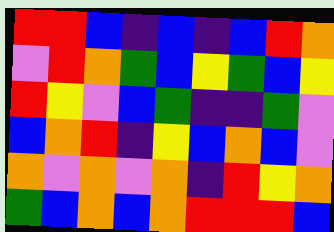[["red", "red", "blue", "indigo", "blue", "indigo", "blue", "red", "orange"], ["violet", "red", "orange", "green", "blue", "yellow", "green", "blue", "yellow"], ["red", "yellow", "violet", "blue", "green", "indigo", "indigo", "green", "violet"], ["blue", "orange", "red", "indigo", "yellow", "blue", "orange", "blue", "violet"], ["orange", "violet", "orange", "violet", "orange", "indigo", "red", "yellow", "orange"], ["green", "blue", "orange", "blue", "orange", "red", "red", "red", "blue"]]